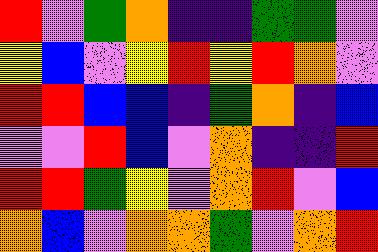[["red", "violet", "green", "orange", "indigo", "indigo", "green", "green", "violet"], ["yellow", "blue", "violet", "yellow", "red", "yellow", "red", "orange", "violet"], ["red", "red", "blue", "blue", "indigo", "green", "orange", "indigo", "blue"], ["violet", "violet", "red", "blue", "violet", "orange", "indigo", "indigo", "red"], ["red", "red", "green", "yellow", "violet", "orange", "red", "violet", "blue"], ["orange", "blue", "violet", "orange", "orange", "green", "violet", "orange", "red"]]